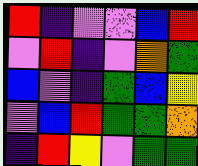[["red", "indigo", "violet", "violet", "blue", "red"], ["violet", "red", "indigo", "violet", "orange", "green"], ["blue", "violet", "indigo", "green", "blue", "yellow"], ["violet", "blue", "red", "green", "green", "orange"], ["indigo", "red", "yellow", "violet", "green", "green"]]